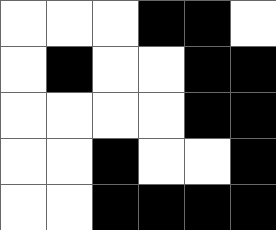[["white", "white", "white", "black", "black", "white"], ["white", "black", "white", "white", "black", "black"], ["white", "white", "white", "white", "black", "black"], ["white", "white", "black", "white", "white", "black"], ["white", "white", "black", "black", "black", "black"]]